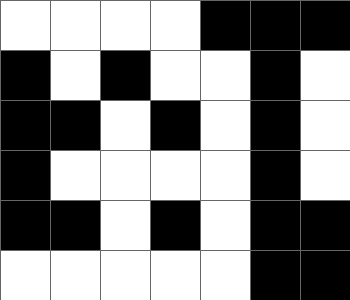[["white", "white", "white", "white", "black", "black", "black"], ["black", "white", "black", "white", "white", "black", "white"], ["black", "black", "white", "black", "white", "black", "white"], ["black", "white", "white", "white", "white", "black", "white"], ["black", "black", "white", "black", "white", "black", "black"], ["white", "white", "white", "white", "white", "black", "black"]]